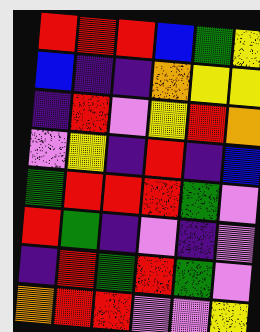[["red", "red", "red", "blue", "green", "yellow"], ["blue", "indigo", "indigo", "orange", "yellow", "yellow"], ["indigo", "red", "violet", "yellow", "red", "orange"], ["violet", "yellow", "indigo", "red", "indigo", "blue"], ["green", "red", "red", "red", "green", "violet"], ["red", "green", "indigo", "violet", "indigo", "violet"], ["indigo", "red", "green", "red", "green", "violet"], ["orange", "red", "red", "violet", "violet", "yellow"]]